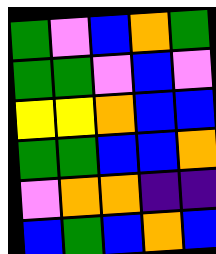[["green", "violet", "blue", "orange", "green"], ["green", "green", "violet", "blue", "violet"], ["yellow", "yellow", "orange", "blue", "blue"], ["green", "green", "blue", "blue", "orange"], ["violet", "orange", "orange", "indigo", "indigo"], ["blue", "green", "blue", "orange", "blue"]]